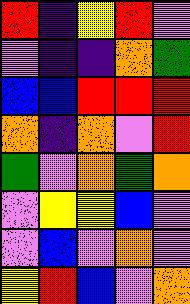[["red", "indigo", "yellow", "red", "violet"], ["violet", "indigo", "indigo", "orange", "green"], ["blue", "blue", "red", "red", "red"], ["orange", "indigo", "orange", "violet", "red"], ["green", "violet", "orange", "green", "orange"], ["violet", "yellow", "yellow", "blue", "violet"], ["violet", "blue", "violet", "orange", "violet"], ["yellow", "red", "blue", "violet", "orange"]]